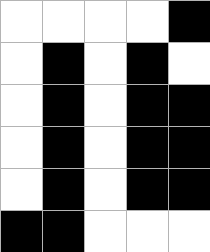[["white", "white", "white", "white", "black"], ["white", "black", "white", "black", "white"], ["white", "black", "white", "black", "black"], ["white", "black", "white", "black", "black"], ["white", "black", "white", "black", "black"], ["black", "black", "white", "white", "white"]]